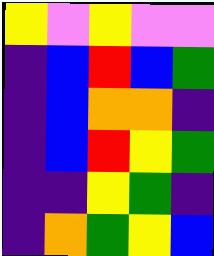[["yellow", "violet", "yellow", "violet", "violet"], ["indigo", "blue", "red", "blue", "green"], ["indigo", "blue", "orange", "orange", "indigo"], ["indigo", "blue", "red", "yellow", "green"], ["indigo", "indigo", "yellow", "green", "indigo"], ["indigo", "orange", "green", "yellow", "blue"]]